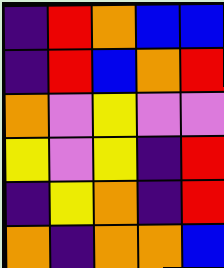[["indigo", "red", "orange", "blue", "blue"], ["indigo", "red", "blue", "orange", "red"], ["orange", "violet", "yellow", "violet", "violet"], ["yellow", "violet", "yellow", "indigo", "red"], ["indigo", "yellow", "orange", "indigo", "red"], ["orange", "indigo", "orange", "orange", "blue"]]